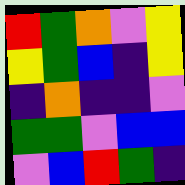[["red", "green", "orange", "violet", "yellow"], ["yellow", "green", "blue", "indigo", "yellow"], ["indigo", "orange", "indigo", "indigo", "violet"], ["green", "green", "violet", "blue", "blue"], ["violet", "blue", "red", "green", "indigo"]]